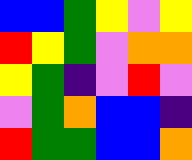[["blue", "blue", "green", "yellow", "violet", "yellow"], ["red", "yellow", "green", "violet", "orange", "orange"], ["yellow", "green", "indigo", "violet", "red", "violet"], ["violet", "green", "orange", "blue", "blue", "indigo"], ["red", "green", "green", "blue", "blue", "orange"]]